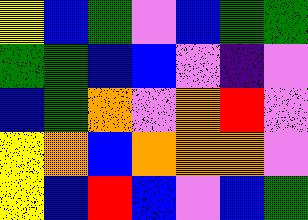[["yellow", "blue", "green", "violet", "blue", "green", "green"], ["green", "green", "blue", "blue", "violet", "indigo", "violet"], ["blue", "green", "orange", "violet", "orange", "red", "violet"], ["yellow", "orange", "blue", "orange", "orange", "orange", "violet"], ["yellow", "blue", "red", "blue", "violet", "blue", "green"]]